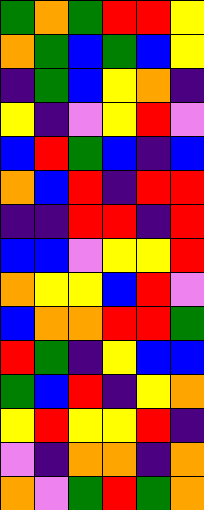[["green", "orange", "green", "red", "red", "yellow"], ["orange", "green", "blue", "green", "blue", "yellow"], ["indigo", "green", "blue", "yellow", "orange", "indigo"], ["yellow", "indigo", "violet", "yellow", "red", "violet"], ["blue", "red", "green", "blue", "indigo", "blue"], ["orange", "blue", "red", "indigo", "red", "red"], ["indigo", "indigo", "red", "red", "indigo", "red"], ["blue", "blue", "violet", "yellow", "yellow", "red"], ["orange", "yellow", "yellow", "blue", "red", "violet"], ["blue", "orange", "orange", "red", "red", "green"], ["red", "green", "indigo", "yellow", "blue", "blue"], ["green", "blue", "red", "indigo", "yellow", "orange"], ["yellow", "red", "yellow", "yellow", "red", "indigo"], ["violet", "indigo", "orange", "orange", "indigo", "orange"], ["orange", "violet", "green", "red", "green", "orange"]]